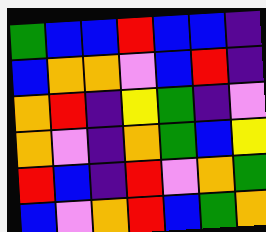[["green", "blue", "blue", "red", "blue", "blue", "indigo"], ["blue", "orange", "orange", "violet", "blue", "red", "indigo"], ["orange", "red", "indigo", "yellow", "green", "indigo", "violet"], ["orange", "violet", "indigo", "orange", "green", "blue", "yellow"], ["red", "blue", "indigo", "red", "violet", "orange", "green"], ["blue", "violet", "orange", "red", "blue", "green", "orange"]]